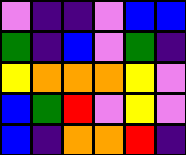[["violet", "indigo", "indigo", "violet", "blue", "blue"], ["green", "indigo", "blue", "violet", "green", "indigo"], ["yellow", "orange", "orange", "orange", "yellow", "violet"], ["blue", "green", "red", "violet", "yellow", "violet"], ["blue", "indigo", "orange", "orange", "red", "indigo"]]